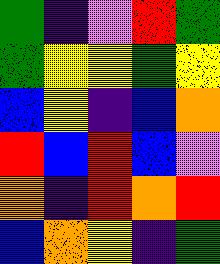[["green", "indigo", "violet", "red", "green"], ["green", "yellow", "yellow", "green", "yellow"], ["blue", "yellow", "indigo", "blue", "orange"], ["red", "blue", "red", "blue", "violet"], ["orange", "indigo", "red", "orange", "red"], ["blue", "orange", "yellow", "indigo", "green"]]